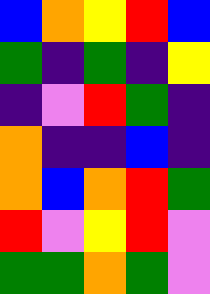[["blue", "orange", "yellow", "red", "blue"], ["green", "indigo", "green", "indigo", "yellow"], ["indigo", "violet", "red", "green", "indigo"], ["orange", "indigo", "indigo", "blue", "indigo"], ["orange", "blue", "orange", "red", "green"], ["red", "violet", "yellow", "red", "violet"], ["green", "green", "orange", "green", "violet"]]